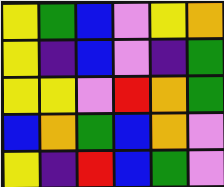[["yellow", "green", "blue", "violet", "yellow", "orange"], ["yellow", "indigo", "blue", "violet", "indigo", "green"], ["yellow", "yellow", "violet", "red", "orange", "green"], ["blue", "orange", "green", "blue", "orange", "violet"], ["yellow", "indigo", "red", "blue", "green", "violet"]]